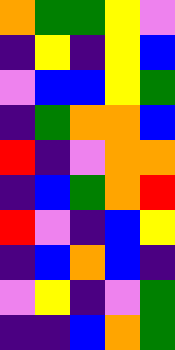[["orange", "green", "green", "yellow", "violet"], ["indigo", "yellow", "indigo", "yellow", "blue"], ["violet", "blue", "blue", "yellow", "green"], ["indigo", "green", "orange", "orange", "blue"], ["red", "indigo", "violet", "orange", "orange"], ["indigo", "blue", "green", "orange", "red"], ["red", "violet", "indigo", "blue", "yellow"], ["indigo", "blue", "orange", "blue", "indigo"], ["violet", "yellow", "indigo", "violet", "green"], ["indigo", "indigo", "blue", "orange", "green"]]